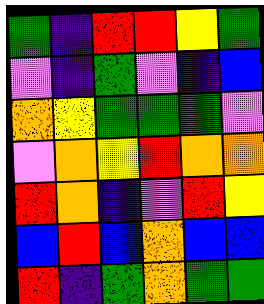[["green", "indigo", "red", "red", "yellow", "green"], ["violet", "indigo", "green", "violet", "indigo", "blue"], ["orange", "yellow", "green", "green", "green", "violet"], ["violet", "orange", "yellow", "red", "orange", "orange"], ["red", "orange", "indigo", "violet", "red", "yellow"], ["blue", "red", "blue", "orange", "blue", "blue"], ["red", "indigo", "green", "orange", "green", "green"]]